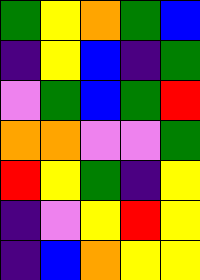[["green", "yellow", "orange", "green", "blue"], ["indigo", "yellow", "blue", "indigo", "green"], ["violet", "green", "blue", "green", "red"], ["orange", "orange", "violet", "violet", "green"], ["red", "yellow", "green", "indigo", "yellow"], ["indigo", "violet", "yellow", "red", "yellow"], ["indigo", "blue", "orange", "yellow", "yellow"]]